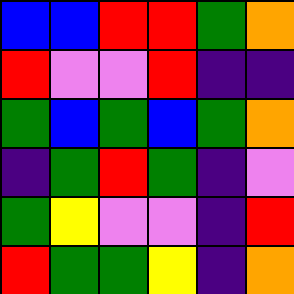[["blue", "blue", "red", "red", "green", "orange"], ["red", "violet", "violet", "red", "indigo", "indigo"], ["green", "blue", "green", "blue", "green", "orange"], ["indigo", "green", "red", "green", "indigo", "violet"], ["green", "yellow", "violet", "violet", "indigo", "red"], ["red", "green", "green", "yellow", "indigo", "orange"]]